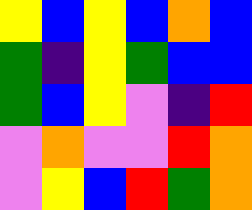[["yellow", "blue", "yellow", "blue", "orange", "blue"], ["green", "indigo", "yellow", "green", "blue", "blue"], ["green", "blue", "yellow", "violet", "indigo", "red"], ["violet", "orange", "violet", "violet", "red", "orange"], ["violet", "yellow", "blue", "red", "green", "orange"]]